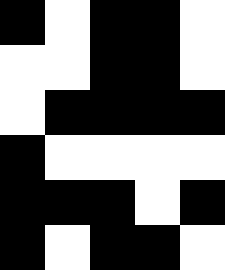[["black", "white", "black", "black", "white"], ["white", "white", "black", "black", "white"], ["white", "black", "black", "black", "black"], ["black", "white", "white", "white", "white"], ["black", "black", "black", "white", "black"], ["black", "white", "black", "black", "white"]]